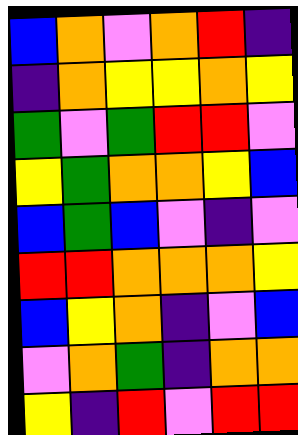[["blue", "orange", "violet", "orange", "red", "indigo"], ["indigo", "orange", "yellow", "yellow", "orange", "yellow"], ["green", "violet", "green", "red", "red", "violet"], ["yellow", "green", "orange", "orange", "yellow", "blue"], ["blue", "green", "blue", "violet", "indigo", "violet"], ["red", "red", "orange", "orange", "orange", "yellow"], ["blue", "yellow", "orange", "indigo", "violet", "blue"], ["violet", "orange", "green", "indigo", "orange", "orange"], ["yellow", "indigo", "red", "violet", "red", "red"]]